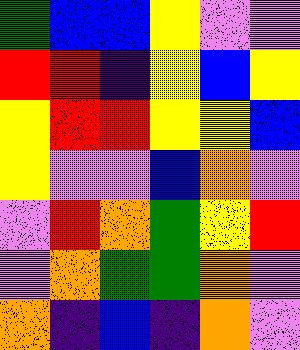[["green", "blue", "blue", "yellow", "violet", "violet"], ["red", "red", "indigo", "yellow", "blue", "yellow"], ["yellow", "red", "red", "yellow", "yellow", "blue"], ["yellow", "violet", "violet", "blue", "orange", "violet"], ["violet", "red", "orange", "green", "yellow", "red"], ["violet", "orange", "green", "green", "orange", "violet"], ["orange", "indigo", "blue", "indigo", "orange", "violet"]]